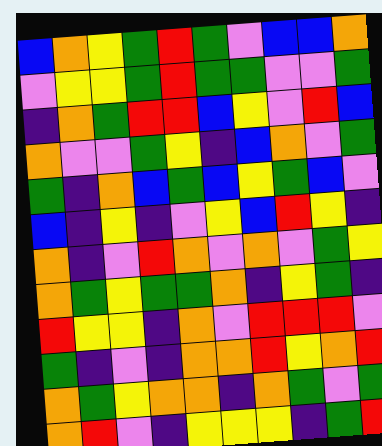[["blue", "orange", "yellow", "green", "red", "green", "violet", "blue", "blue", "orange"], ["violet", "yellow", "yellow", "green", "red", "green", "green", "violet", "violet", "green"], ["indigo", "orange", "green", "red", "red", "blue", "yellow", "violet", "red", "blue"], ["orange", "violet", "violet", "green", "yellow", "indigo", "blue", "orange", "violet", "green"], ["green", "indigo", "orange", "blue", "green", "blue", "yellow", "green", "blue", "violet"], ["blue", "indigo", "yellow", "indigo", "violet", "yellow", "blue", "red", "yellow", "indigo"], ["orange", "indigo", "violet", "red", "orange", "violet", "orange", "violet", "green", "yellow"], ["orange", "green", "yellow", "green", "green", "orange", "indigo", "yellow", "green", "indigo"], ["red", "yellow", "yellow", "indigo", "orange", "violet", "red", "red", "red", "violet"], ["green", "indigo", "violet", "indigo", "orange", "orange", "red", "yellow", "orange", "red"], ["orange", "green", "yellow", "orange", "orange", "indigo", "orange", "green", "violet", "green"], ["orange", "red", "violet", "indigo", "yellow", "yellow", "yellow", "indigo", "green", "red"]]